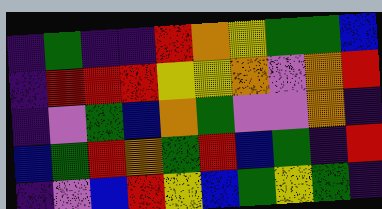[["indigo", "green", "indigo", "indigo", "red", "orange", "yellow", "green", "green", "blue"], ["indigo", "red", "red", "red", "yellow", "yellow", "orange", "violet", "orange", "red"], ["indigo", "violet", "green", "blue", "orange", "green", "violet", "violet", "orange", "indigo"], ["blue", "green", "red", "orange", "green", "red", "blue", "green", "indigo", "red"], ["indigo", "violet", "blue", "red", "yellow", "blue", "green", "yellow", "green", "indigo"]]